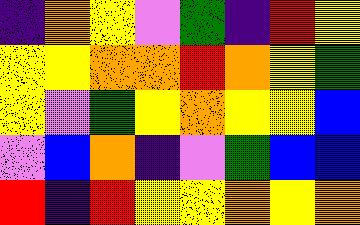[["indigo", "orange", "yellow", "violet", "green", "indigo", "red", "yellow"], ["yellow", "yellow", "orange", "orange", "red", "orange", "yellow", "green"], ["yellow", "violet", "green", "yellow", "orange", "yellow", "yellow", "blue"], ["violet", "blue", "orange", "indigo", "violet", "green", "blue", "blue"], ["red", "indigo", "red", "yellow", "yellow", "orange", "yellow", "orange"]]